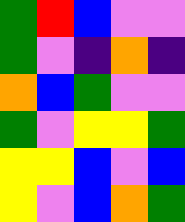[["green", "red", "blue", "violet", "violet"], ["green", "violet", "indigo", "orange", "indigo"], ["orange", "blue", "green", "violet", "violet"], ["green", "violet", "yellow", "yellow", "green"], ["yellow", "yellow", "blue", "violet", "blue"], ["yellow", "violet", "blue", "orange", "green"]]